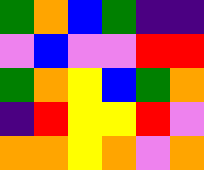[["green", "orange", "blue", "green", "indigo", "indigo"], ["violet", "blue", "violet", "violet", "red", "red"], ["green", "orange", "yellow", "blue", "green", "orange"], ["indigo", "red", "yellow", "yellow", "red", "violet"], ["orange", "orange", "yellow", "orange", "violet", "orange"]]